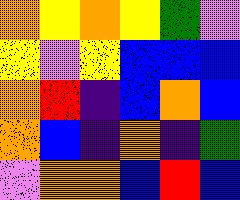[["orange", "yellow", "orange", "yellow", "green", "violet"], ["yellow", "violet", "yellow", "blue", "blue", "blue"], ["orange", "red", "indigo", "blue", "orange", "blue"], ["orange", "blue", "indigo", "orange", "indigo", "green"], ["violet", "orange", "orange", "blue", "red", "blue"]]